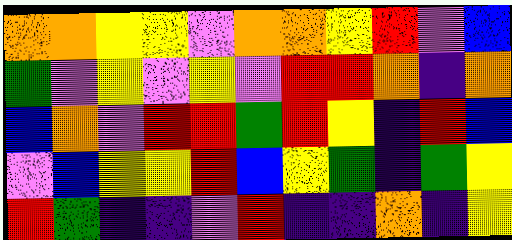[["orange", "orange", "yellow", "yellow", "violet", "orange", "orange", "yellow", "red", "violet", "blue"], ["green", "violet", "yellow", "violet", "yellow", "violet", "red", "red", "orange", "indigo", "orange"], ["blue", "orange", "violet", "red", "red", "green", "red", "yellow", "indigo", "red", "blue"], ["violet", "blue", "yellow", "yellow", "red", "blue", "yellow", "green", "indigo", "green", "yellow"], ["red", "green", "indigo", "indigo", "violet", "red", "indigo", "indigo", "orange", "indigo", "yellow"]]